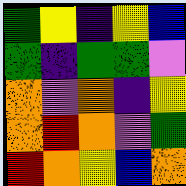[["green", "yellow", "indigo", "yellow", "blue"], ["green", "indigo", "green", "green", "violet"], ["orange", "violet", "orange", "indigo", "yellow"], ["orange", "red", "orange", "violet", "green"], ["red", "orange", "yellow", "blue", "orange"]]